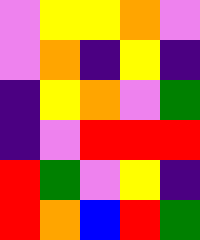[["violet", "yellow", "yellow", "orange", "violet"], ["violet", "orange", "indigo", "yellow", "indigo"], ["indigo", "yellow", "orange", "violet", "green"], ["indigo", "violet", "red", "red", "red"], ["red", "green", "violet", "yellow", "indigo"], ["red", "orange", "blue", "red", "green"]]